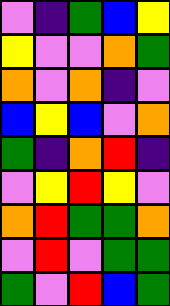[["violet", "indigo", "green", "blue", "yellow"], ["yellow", "violet", "violet", "orange", "green"], ["orange", "violet", "orange", "indigo", "violet"], ["blue", "yellow", "blue", "violet", "orange"], ["green", "indigo", "orange", "red", "indigo"], ["violet", "yellow", "red", "yellow", "violet"], ["orange", "red", "green", "green", "orange"], ["violet", "red", "violet", "green", "green"], ["green", "violet", "red", "blue", "green"]]